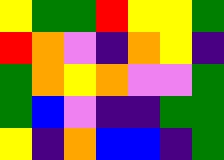[["yellow", "green", "green", "red", "yellow", "yellow", "green"], ["red", "orange", "violet", "indigo", "orange", "yellow", "indigo"], ["green", "orange", "yellow", "orange", "violet", "violet", "green"], ["green", "blue", "violet", "indigo", "indigo", "green", "green"], ["yellow", "indigo", "orange", "blue", "blue", "indigo", "green"]]